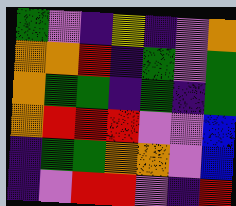[["green", "violet", "indigo", "yellow", "indigo", "violet", "orange"], ["orange", "orange", "red", "indigo", "green", "violet", "green"], ["orange", "green", "green", "indigo", "green", "indigo", "green"], ["orange", "red", "red", "red", "violet", "violet", "blue"], ["indigo", "green", "green", "orange", "orange", "violet", "blue"], ["indigo", "violet", "red", "red", "violet", "indigo", "red"]]